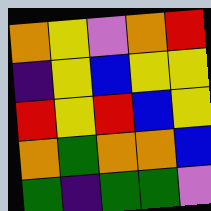[["orange", "yellow", "violet", "orange", "red"], ["indigo", "yellow", "blue", "yellow", "yellow"], ["red", "yellow", "red", "blue", "yellow"], ["orange", "green", "orange", "orange", "blue"], ["green", "indigo", "green", "green", "violet"]]